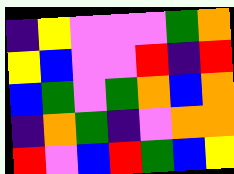[["indigo", "yellow", "violet", "violet", "violet", "green", "orange"], ["yellow", "blue", "violet", "violet", "red", "indigo", "red"], ["blue", "green", "violet", "green", "orange", "blue", "orange"], ["indigo", "orange", "green", "indigo", "violet", "orange", "orange"], ["red", "violet", "blue", "red", "green", "blue", "yellow"]]